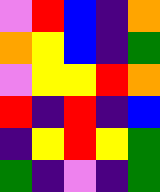[["violet", "red", "blue", "indigo", "orange"], ["orange", "yellow", "blue", "indigo", "green"], ["violet", "yellow", "yellow", "red", "orange"], ["red", "indigo", "red", "indigo", "blue"], ["indigo", "yellow", "red", "yellow", "green"], ["green", "indigo", "violet", "indigo", "green"]]